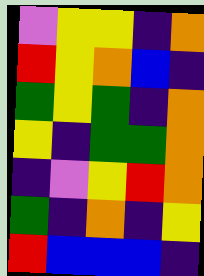[["violet", "yellow", "yellow", "indigo", "orange"], ["red", "yellow", "orange", "blue", "indigo"], ["green", "yellow", "green", "indigo", "orange"], ["yellow", "indigo", "green", "green", "orange"], ["indigo", "violet", "yellow", "red", "orange"], ["green", "indigo", "orange", "indigo", "yellow"], ["red", "blue", "blue", "blue", "indigo"]]